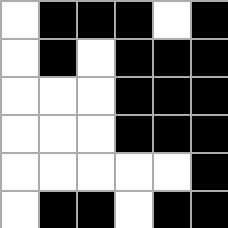[["white", "black", "black", "black", "white", "black"], ["white", "black", "white", "black", "black", "black"], ["white", "white", "white", "black", "black", "black"], ["white", "white", "white", "black", "black", "black"], ["white", "white", "white", "white", "white", "black"], ["white", "black", "black", "white", "black", "black"]]